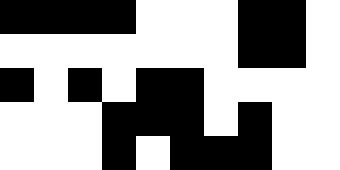[["black", "black", "black", "black", "white", "white", "white", "black", "black", "white"], ["white", "white", "white", "white", "white", "white", "white", "black", "black", "white"], ["black", "white", "black", "white", "black", "black", "white", "white", "white", "white"], ["white", "white", "white", "black", "black", "black", "white", "black", "white", "white"], ["white", "white", "white", "black", "white", "black", "black", "black", "white", "white"]]